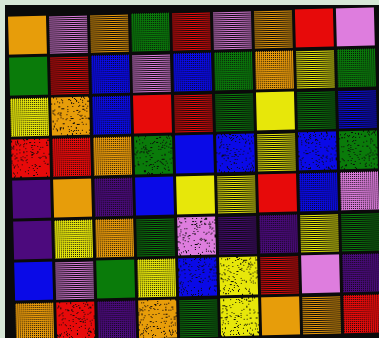[["orange", "violet", "orange", "green", "red", "violet", "orange", "red", "violet"], ["green", "red", "blue", "violet", "blue", "green", "orange", "yellow", "green"], ["yellow", "orange", "blue", "red", "red", "green", "yellow", "green", "blue"], ["red", "red", "orange", "green", "blue", "blue", "yellow", "blue", "green"], ["indigo", "orange", "indigo", "blue", "yellow", "yellow", "red", "blue", "violet"], ["indigo", "yellow", "orange", "green", "violet", "indigo", "indigo", "yellow", "green"], ["blue", "violet", "green", "yellow", "blue", "yellow", "red", "violet", "indigo"], ["orange", "red", "indigo", "orange", "green", "yellow", "orange", "orange", "red"]]